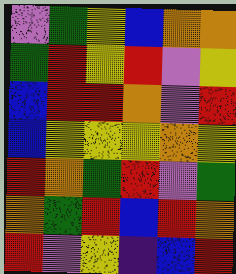[["violet", "green", "yellow", "blue", "orange", "orange"], ["green", "red", "yellow", "red", "violet", "yellow"], ["blue", "red", "red", "orange", "violet", "red"], ["blue", "yellow", "yellow", "yellow", "orange", "yellow"], ["red", "orange", "green", "red", "violet", "green"], ["orange", "green", "red", "blue", "red", "orange"], ["red", "violet", "yellow", "indigo", "blue", "red"]]